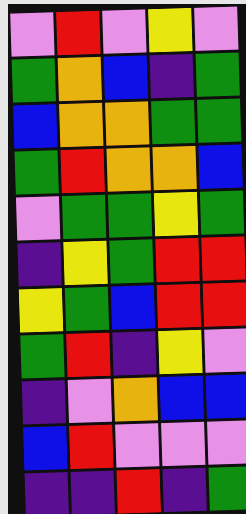[["violet", "red", "violet", "yellow", "violet"], ["green", "orange", "blue", "indigo", "green"], ["blue", "orange", "orange", "green", "green"], ["green", "red", "orange", "orange", "blue"], ["violet", "green", "green", "yellow", "green"], ["indigo", "yellow", "green", "red", "red"], ["yellow", "green", "blue", "red", "red"], ["green", "red", "indigo", "yellow", "violet"], ["indigo", "violet", "orange", "blue", "blue"], ["blue", "red", "violet", "violet", "violet"], ["indigo", "indigo", "red", "indigo", "green"]]